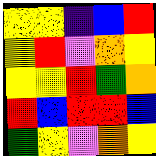[["yellow", "yellow", "indigo", "blue", "red"], ["yellow", "red", "violet", "orange", "yellow"], ["yellow", "yellow", "red", "green", "orange"], ["red", "blue", "red", "red", "blue"], ["green", "yellow", "violet", "orange", "yellow"]]